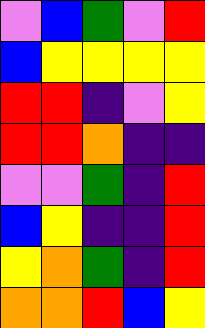[["violet", "blue", "green", "violet", "red"], ["blue", "yellow", "yellow", "yellow", "yellow"], ["red", "red", "indigo", "violet", "yellow"], ["red", "red", "orange", "indigo", "indigo"], ["violet", "violet", "green", "indigo", "red"], ["blue", "yellow", "indigo", "indigo", "red"], ["yellow", "orange", "green", "indigo", "red"], ["orange", "orange", "red", "blue", "yellow"]]